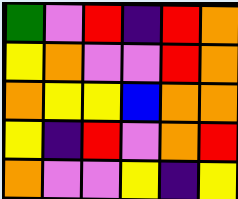[["green", "violet", "red", "indigo", "red", "orange"], ["yellow", "orange", "violet", "violet", "red", "orange"], ["orange", "yellow", "yellow", "blue", "orange", "orange"], ["yellow", "indigo", "red", "violet", "orange", "red"], ["orange", "violet", "violet", "yellow", "indigo", "yellow"]]